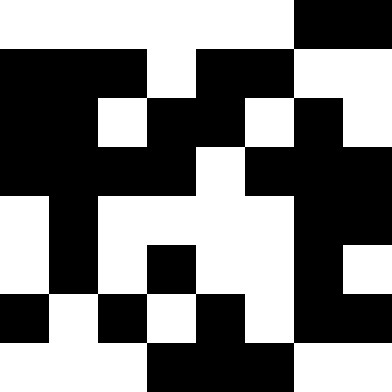[["white", "white", "white", "white", "white", "white", "black", "black"], ["black", "black", "black", "white", "black", "black", "white", "white"], ["black", "black", "white", "black", "black", "white", "black", "white"], ["black", "black", "black", "black", "white", "black", "black", "black"], ["white", "black", "white", "white", "white", "white", "black", "black"], ["white", "black", "white", "black", "white", "white", "black", "white"], ["black", "white", "black", "white", "black", "white", "black", "black"], ["white", "white", "white", "black", "black", "black", "white", "white"]]